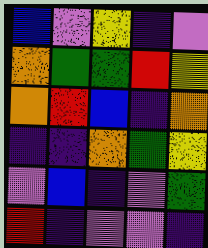[["blue", "violet", "yellow", "indigo", "violet"], ["orange", "green", "green", "red", "yellow"], ["orange", "red", "blue", "indigo", "orange"], ["indigo", "indigo", "orange", "green", "yellow"], ["violet", "blue", "indigo", "violet", "green"], ["red", "indigo", "violet", "violet", "indigo"]]